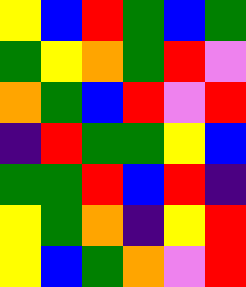[["yellow", "blue", "red", "green", "blue", "green"], ["green", "yellow", "orange", "green", "red", "violet"], ["orange", "green", "blue", "red", "violet", "red"], ["indigo", "red", "green", "green", "yellow", "blue"], ["green", "green", "red", "blue", "red", "indigo"], ["yellow", "green", "orange", "indigo", "yellow", "red"], ["yellow", "blue", "green", "orange", "violet", "red"]]